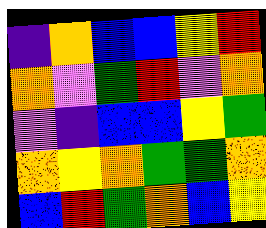[["indigo", "orange", "blue", "blue", "yellow", "red"], ["orange", "violet", "green", "red", "violet", "orange"], ["violet", "indigo", "blue", "blue", "yellow", "green"], ["orange", "yellow", "orange", "green", "green", "orange"], ["blue", "red", "green", "orange", "blue", "yellow"]]